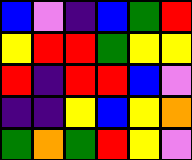[["blue", "violet", "indigo", "blue", "green", "red"], ["yellow", "red", "red", "green", "yellow", "yellow"], ["red", "indigo", "red", "red", "blue", "violet"], ["indigo", "indigo", "yellow", "blue", "yellow", "orange"], ["green", "orange", "green", "red", "yellow", "violet"]]